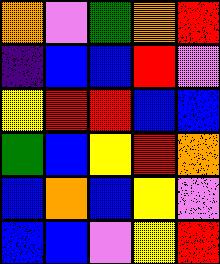[["orange", "violet", "green", "orange", "red"], ["indigo", "blue", "blue", "red", "violet"], ["yellow", "red", "red", "blue", "blue"], ["green", "blue", "yellow", "red", "orange"], ["blue", "orange", "blue", "yellow", "violet"], ["blue", "blue", "violet", "yellow", "red"]]